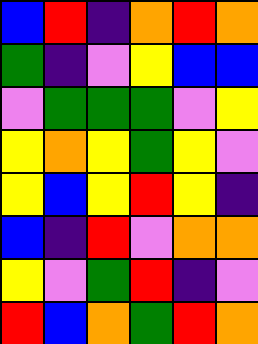[["blue", "red", "indigo", "orange", "red", "orange"], ["green", "indigo", "violet", "yellow", "blue", "blue"], ["violet", "green", "green", "green", "violet", "yellow"], ["yellow", "orange", "yellow", "green", "yellow", "violet"], ["yellow", "blue", "yellow", "red", "yellow", "indigo"], ["blue", "indigo", "red", "violet", "orange", "orange"], ["yellow", "violet", "green", "red", "indigo", "violet"], ["red", "blue", "orange", "green", "red", "orange"]]